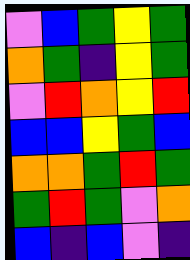[["violet", "blue", "green", "yellow", "green"], ["orange", "green", "indigo", "yellow", "green"], ["violet", "red", "orange", "yellow", "red"], ["blue", "blue", "yellow", "green", "blue"], ["orange", "orange", "green", "red", "green"], ["green", "red", "green", "violet", "orange"], ["blue", "indigo", "blue", "violet", "indigo"]]